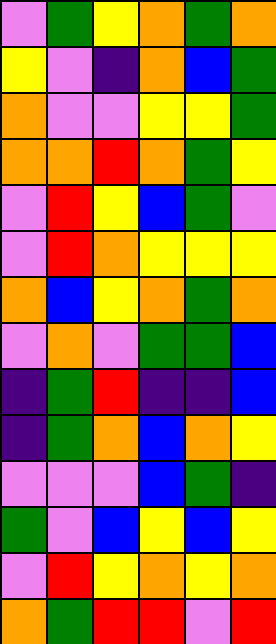[["violet", "green", "yellow", "orange", "green", "orange"], ["yellow", "violet", "indigo", "orange", "blue", "green"], ["orange", "violet", "violet", "yellow", "yellow", "green"], ["orange", "orange", "red", "orange", "green", "yellow"], ["violet", "red", "yellow", "blue", "green", "violet"], ["violet", "red", "orange", "yellow", "yellow", "yellow"], ["orange", "blue", "yellow", "orange", "green", "orange"], ["violet", "orange", "violet", "green", "green", "blue"], ["indigo", "green", "red", "indigo", "indigo", "blue"], ["indigo", "green", "orange", "blue", "orange", "yellow"], ["violet", "violet", "violet", "blue", "green", "indigo"], ["green", "violet", "blue", "yellow", "blue", "yellow"], ["violet", "red", "yellow", "orange", "yellow", "orange"], ["orange", "green", "red", "red", "violet", "red"]]